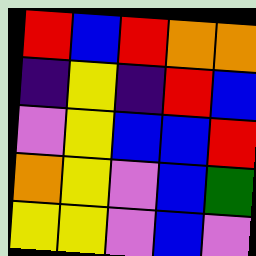[["red", "blue", "red", "orange", "orange"], ["indigo", "yellow", "indigo", "red", "blue"], ["violet", "yellow", "blue", "blue", "red"], ["orange", "yellow", "violet", "blue", "green"], ["yellow", "yellow", "violet", "blue", "violet"]]